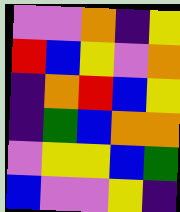[["violet", "violet", "orange", "indigo", "yellow"], ["red", "blue", "yellow", "violet", "orange"], ["indigo", "orange", "red", "blue", "yellow"], ["indigo", "green", "blue", "orange", "orange"], ["violet", "yellow", "yellow", "blue", "green"], ["blue", "violet", "violet", "yellow", "indigo"]]